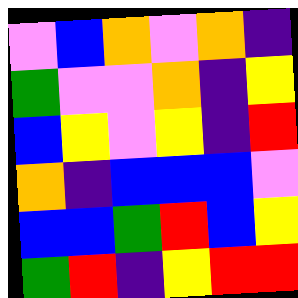[["violet", "blue", "orange", "violet", "orange", "indigo"], ["green", "violet", "violet", "orange", "indigo", "yellow"], ["blue", "yellow", "violet", "yellow", "indigo", "red"], ["orange", "indigo", "blue", "blue", "blue", "violet"], ["blue", "blue", "green", "red", "blue", "yellow"], ["green", "red", "indigo", "yellow", "red", "red"]]